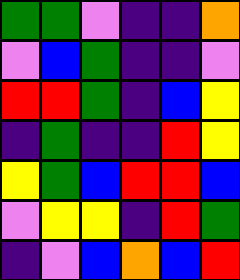[["green", "green", "violet", "indigo", "indigo", "orange"], ["violet", "blue", "green", "indigo", "indigo", "violet"], ["red", "red", "green", "indigo", "blue", "yellow"], ["indigo", "green", "indigo", "indigo", "red", "yellow"], ["yellow", "green", "blue", "red", "red", "blue"], ["violet", "yellow", "yellow", "indigo", "red", "green"], ["indigo", "violet", "blue", "orange", "blue", "red"]]